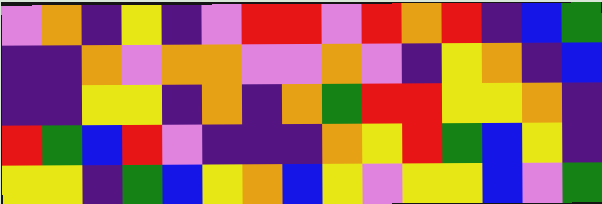[["violet", "orange", "indigo", "yellow", "indigo", "violet", "red", "red", "violet", "red", "orange", "red", "indigo", "blue", "green"], ["indigo", "indigo", "orange", "violet", "orange", "orange", "violet", "violet", "orange", "violet", "indigo", "yellow", "orange", "indigo", "blue"], ["indigo", "indigo", "yellow", "yellow", "indigo", "orange", "indigo", "orange", "green", "red", "red", "yellow", "yellow", "orange", "indigo"], ["red", "green", "blue", "red", "violet", "indigo", "indigo", "indigo", "orange", "yellow", "red", "green", "blue", "yellow", "indigo"], ["yellow", "yellow", "indigo", "green", "blue", "yellow", "orange", "blue", "yellow", "violet", "yellow", "yellow", "blue", "violet", "green"]]